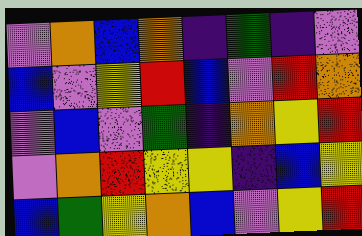[["violet", "orange", "blue", "orange", "indigo", "green", "indigo", "violet"], ["blue", "violet", "yellow", "red", "blue", "violet", "red", "orange"], ["violet", "blue", "violet", "green", "indigo", "orange", "yellow", "red"], ["violet", "orange", "red", "yellow", "yellow", "indigo", "blue", "yellow"], ["blue", "green", "yellow", "orange", "blue", "violet", "yellow", "red"]]